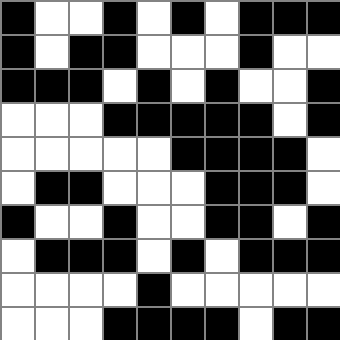[["black", "white", "white", "black", "white", "black", "white", "black", "black", "black"], ["black", "white", "black", "black", "white", "white", "white", "black", "white", "white"], ["black", "black", "black", "white", "black", "white", "black", "white", "white", "black"], ["white", "white", "white", "black", "black", "black", "black", "black", "white", "black"], ["white", "white", "white", "white", "white", "black", "black", "black", "black", "white"], ["white", "black", "black", "white", "white", "white", "black", "black", "black", "white"], ["black", "white", "white", "black", "white", "white", "black", "black", "white", "black"], ["white", "black", "black", "black", "white", "black", "white", "black", "black", "black"], ["white", "white", "white", "white", "black", "white", "white", "white", "white", "white"], ["white", "white", "white", "black", "black", "black", "black", "white", "black", "black"]]